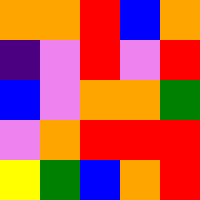[["orange", "orange", "red", "blue", "orange"], ["indigo", "violet", "red", "violet", "red"], ["blue", "violet", "orange", "orange", "green"], ["violet", "orange", "red", "red", "red"], ["yellow", "green", "blue", "orange", "red"]]